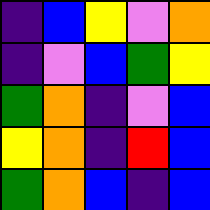[["indigo", "blue", "yellow", "violet", "orange"], ["indigo", "violet", "blue", "green", "yellow"], ["green", "orange", "indigo", "violet", "blue"], ["yellow", "orange", "indigo", "red", "blue"], ["green", "orange", "blue", "indigo", "blue"]]